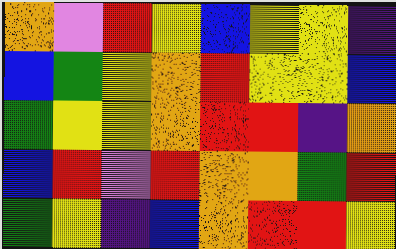[["orange", "violet", "red", "yellow", "blue", "yellow", "yellow", "indigo"], ["blue", "green", "yellow", "orange", "red", "yellow", "yellow", "blue"], ["green", "yellow", "yellow", "orange", "red", "red", "indigo", "orange"], ["blue", "red", "violet", "red", "orange", "orange", "green", "red"], ["green", "yellow", "indigo", "blue", "orange", "red", "red", "yellow"]]